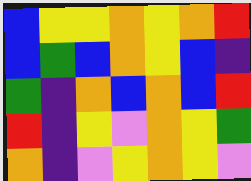[["blue", "yellow", "yellow", "orange", "yellow", "orange", "red"], ["blue", "green", "blue", "orange", "yellow", "blue", "indigo"], ["green", "indigo", "orange", "blue", "orange", "blue", "red"], ["red", "indigo", "yellow", "violet", "orange", "yellow", "green"], ["orange", "indigo", "violet", "yellow", "orange", "yellow", "violet"]]